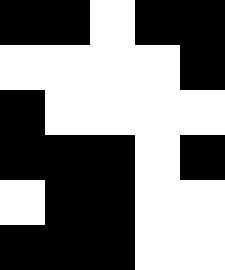[["black", "black", "white", "black", "black"], ["white", "white", "white", "white", "black"], ["black", "white", "white", "white", "white"], ["black", "black", "black", "white", "black"], ["white", "black", "black", "white", "white"], ["black", "black", "black", "white", "white"]]